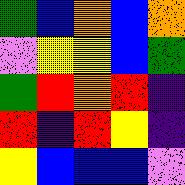[["green", "blue", "orange", "blue", "orange"], ["violet", "yellow", "yellow", "blue", "green"], ["green", "red", "orange", "red", "indigo"], ["red", "indigo", "red", "yellow", "indigo"], ["yellow", "blue", "blue", "blue", "violet"]]